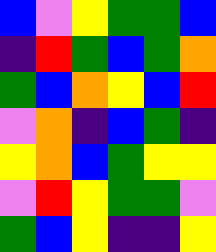[["blue", "violet", "yellow", "green", "green", "blue"], ["indigo", "red", "green", "blue", "green", "orange"], ["green", "blue", "orange", "yellow", "blue", "red"], ["violet", "orange", "indigo", "blue", "green", "indigo"], ["yellow", "orange", "blue", "green", "yellow", "yellow"], ["violet", "red", "yellow", "green", "green", "violet"], ["green", "blue", "yellow", "indigo", "indigo", "yellow"]]